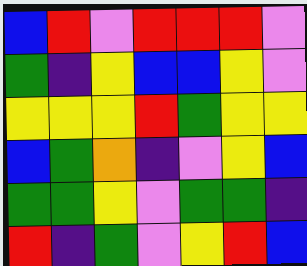[["blue", "red", "violet", "red", "red", "red", "violet"], ["green", "indigo", "yellow", "blue", "blue", "yellow", "violet"], ["yellow", "yellow", "yellow", "red", "green", "yellow", "yellow"], ["blue", "green", "orange", "indigo", "violet", "yellow", "blue"], ["green", "green", "yellow", "violet", "green", "green", "indigo"], ["red", "indigo", "green", "violet", "yellow", "red", "blue"]]